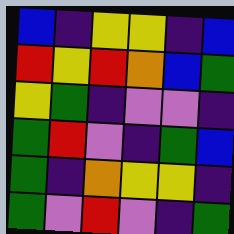[["blue", "indigo", "yellow", "yellow", "indigo", "blue"], ["red", "yellow", "red", "orange", "blue", "green"], ["yellow", "green", "indigo", "violet", "violet", "indigo"], ["green", "red", "violet", "indigo", "green", "blue"], ["green", "indigo", "orange", "yellow", "yellow", "indigo"], ["green", "violet", "red", "violet", "indigo", "green"]]